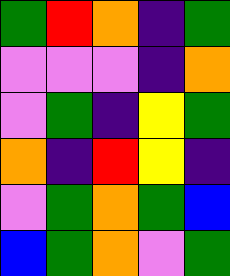[["green", "red", "orange", "indigo", "green"], ["violet", "violet", "violet", "indigo", "orange"], ["violet", "green", "indigo", "yellow", "green"], ["orange", "indigo", "red", "yellow", "indigo"], ["violet", "green", "orange", "green", "blue"], ["blue", "green", "orange", "violet", "green"]]